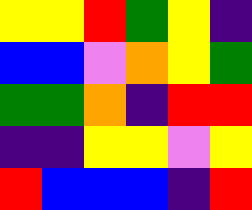[["yellow", "yellow", "red", "green", "yellow", "indigo"], ["blue", "blue", "violet", "orange", "yellow", "green"], ["green", "green", "orange", "indigo", "red", "red"], ["indigo", "indigo", "yellow", "yellow", "violet", "yellow"], ["red", "blue", "blue", "blue", "indigo", "red"]]